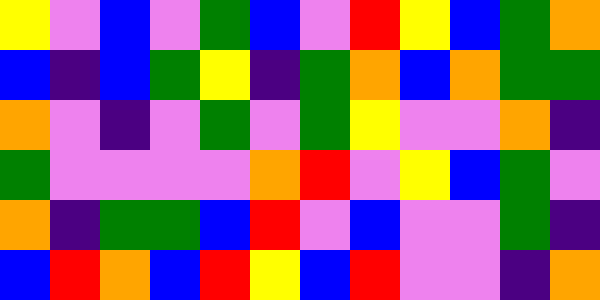[["yellow", "violet", "blue", "violet", "green", "blue", "violet", "red", "yellow", "blue", "green", "orange"], ["blue", "indigo", "blue", "green", "yellow", "indigo", "green", "orange", "blue", "orange", "green", "green"], ["orange", "violet", "indigo", "violet", "green", "violet", "green", "yellow", "violet", "violet", "orange", "indigo"], ["green", "violet", "violet", "violet", "violet", "orange", "red", "violet", "yellow", "blue", "green", "violet"], ["orange", "indigo", "green", "green", "blue", "red", "violet", "blue", "violet", "violet", "green", "indigo"], ["blue", "red", "orange", "blue", "red", "yellow", "blue", "red", "violet", "violet", "indigo", "orange"]]